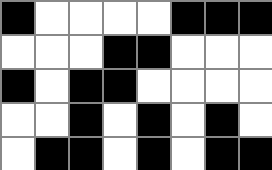[["black", "white", "white", "white", "white", "black", "black", "black"], ["white", "white", "white", "black", "black", "white", "white", "white"], ["black", "white", "black", "black", "white", "white", "white", "white"], ["white", "white", "black", "white", "black", "white", "black", "white"], ["white", "black", "black", "white", "black", "white", "black", "black"]]